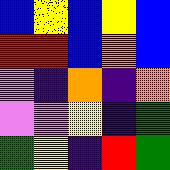[["blue", "yellow", "blue", "yellow", "blue"], ["red", "red", "blue", "orange", "blue"], ["violet", "indigo", "orange", "indigo", "orange"], ["violet", "violet", "yellow", "indigo", "green"], ["green", "yellow", "indigo", "red", "green"]]